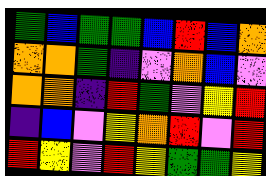[["green", "blue", "green", "green", "blue", "red", "blue", "orange"], ["orange", "orange", "green", "indigo", "violet", "orange", "blue", "violet"], ["orange", "orange", "indigo", "red", "green", "violet", "yellow", "red"], ["indigo", "blue", "violet", "yellow", "orange", "red", "violet", "red"], ["red", "yellow", "violet", "red", "yellow", "green", "green", "yellow"]]